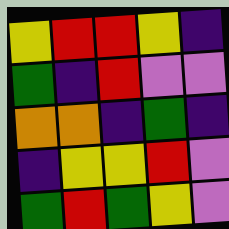[["yellow", "red", "red", "yellow", "indigo"], ["green", "indigo", "red", "violet", "violet"], ["orange", "orange", "indigo", "green", "indigo"], ["indigo", "yellow", "yellow", "red", "violet"], ["green", "red", "green", "yellow", "violet"]]